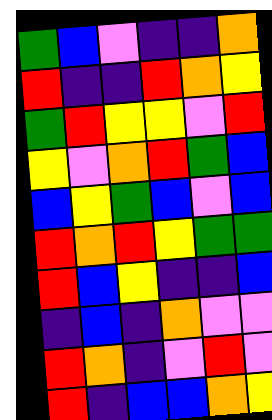[["green", "blue", "violet", "indigo", "indigo", "orange"], ["red", "indigo", "indigo", "red", "orange", "yellow"], ["green", "red", "yellow", "yellow", "violet", "red"], ["yellow", "violet", "orange", "red", "green", "blue"], ["blue", "yellow", "green", "blue", "violet", "blue"], ["red", "orange", "red", "yellow", "green", "green"], ["red", "blue", "yellow", "indigo", "indigo", "blue"], ["indigo", "blue", "indigo", "orange", "violet", "violet"], ["red", "orange", "indigo", "violet", "red", "violet"], ["red", "indigo", "blue", "blue", "orange", "yellow"]]